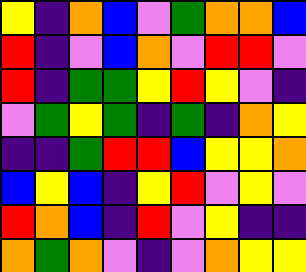[["yellow", "indigo", "orange", "blue", "violet", "green", "orange", "orange", "blue"], ["red", "indigo", "violet", "blue", "orange", "violet", "red", "red", "violet"], ["red", "indigo", "green", "green", "yellow", "red", "yellow", "violet", "indigo"], ["violet", "green", "yellow", "green", "indigo", "green", "indigo", "orange", "yellow"], ["indigo", "indigo", "green", "red", "red", "blue", "yellow", "yellow", "orange"], ["blue", "yellow", "blue", "indigo", "yellow", "red", "violet", "yellow", "violet"], ["red", "orange", "blue", "indigo", "red", "violet", "yellow", "indigo", "indigo"], ["orange", "green", "orange", "violet", "indigo", "violet", "orange", "yellow", "yellow"]]